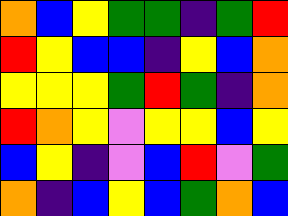[["orange", "blue", "yellow", "green", "green", "indigo", "green", "red"], ["red", "yellow", "blue", "blue", "indigo", "yellow", "blue", "orange"], ["yellow", "yellow", "yellow", "green", "red", "green", "indigo", "orange"], ["red", "orange", "yellow", "violet", "yellow", "yellow", "blue", "yellow"], ["blue", "yellow", "indigo", "violet", "blue", "red", "violet", "green"], ["orange", "indigo", "blue", "yellow", "blue", "green", "orange", "blue"]]